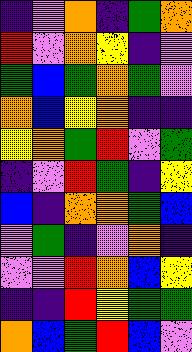[["indigo", "violet", "orange", "indigo", "green", "orange"], ["red", "violet", "orange", "yellow", "indigo", "violet"], ["green", "blue", "green", "orange", "green", "violet"], ["orange", "blue", "yellow", "orange", "indigo", "indigo"], ["yellow", "orange", "green", "red", "violet", "green"], ["indigo", "violet", "red", "green", "indigo", "yellow"], ["blue", "indigo", "orange", "orange", "green", "blue"], ["violet", "green", "indigo", "violet", "orange", "indigo"], ["violet", "violet", "red", "orange", "blue", "yellow"], ["indigo", "indigo", "red", "yellow", "green", "green"], ["orange", "blue", "green", "red", "blue", "violet"]]